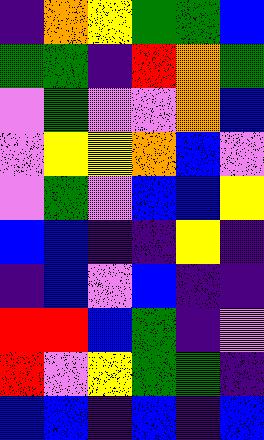[["indigo", "orange", "yellow", "green", "green", "blue"], ["green", "green", "indigo", "red", "orange", "green"], ["violet", "green", "violet", "violet", "orange", "blue"], ["violet", "yellow", "yellow", "orange", "blue", "violet"], ["violet", "green", "violet", "blue", "blue", "yellow"], ["blue", "blue", "indigo", "indigo", "yellow", "indigo"], ["indigo", "blue", "violet", "blue", "indigo", "indigo"], ["red", "red", "blue", "green", "indigo", "violet"], ["red", "violet", "yellow", "green", "green", "indigo"], ["blue", "blue", "indigo", "blue", "indigo", "blue"]]